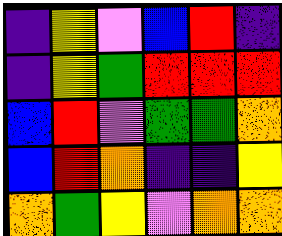[["indigo", "yellow", "violet", "blue", "red", "indigo"], ["indigo", "yellow", "green", "red", "red", "red"], ["blue", "red", "violet", "green", "green", "orange"], ["blue", "red", "orange", "indigo", "indigo", "yellow"], ["orange", "green", "yellow", "violet", "orange", "orange"]]